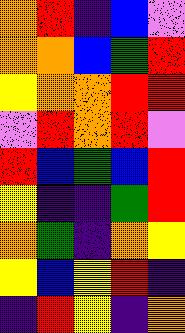[["orange", "red", "indigo", "blue", "violet"], ["orange", "orange", "blue", "green", "red"], ["yellow", "orange", "orange", "red", "red"], ["violet", "red", "orange", "red", "violet"], ["red", "blue", "green", "blue", "red"], ["yellow", "indigo", "indigo", "green", "red"], ["orange", "green", "indigo", "orange", "yellow"], ["yellow", "blue", "yellow", "red", "indigo"], ["indigo", "red", "yellow", "indigo", "orange"]]